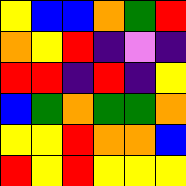[["yellow", "blue", "blue", "orange", "green", "red"], ["orange", "yellow", "red", "indigo", "violet", "indigo"], ["red", "red", "indigo", "red", "indigo", "yellow"], ["blue", "green", "orange", "green", "green", "orange"], ["yellow", "yellow", "red", "orange", "orange", "blue"], ["red", "yellow", "red", "yellow", "yellow", "yellow"]]